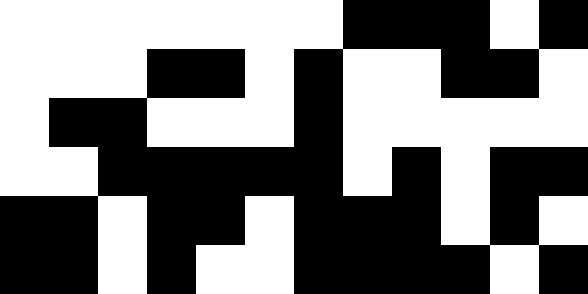[["white", "white", "white", "white", "white", "white", "white", "black", "black", "black", "white", "black"], ["white", "white", "white", "black", "black", "white", "black", "white", "white", "black", "black", "white"], ["white", "black", "black", "white", "white", "white", "black", "white", "white", "white", "white", "white"], ["white", "white", "black", "black", "black", "black", "black", "white", "black", "white", "black", "black"], ["black", "black", "white", "black", "black", "white", "black", "black", "black", "white", "black", "white"], ["black", "black", "white", "black", "white", "white", "black", "black", "black", "black", "white", "black"]]